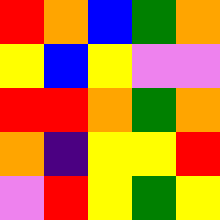[["red", "orange", "blue", "green", "orange"], ["yellow", "blue", "yellow", "violet", "violet"], ["red", "red", "orange", "green", "orange"], ["orange", "indigo", "yellow", "yellow", "red"], ["violet", "red", "yellow", "green", "yellow"]]